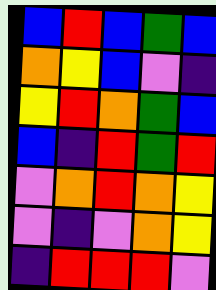[["blue", "red", "blue", "green", "blue"], ["orange", "yellow", "blue", "violet", "indigo"], ["yellow", "red", "orange", "green", "blue"], ["blue", "indigo", "red", "green", "red"], ["violet", "orange", "red", "orange", "yellow"], ["violet", "indigo", "violet", "orange", "yellow"], ["indigo", "red", "red", "red", "violet"]]